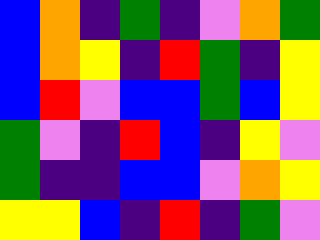[["blue", "orange", "indigo", "green", "indigo", "violet", "orange", "green"], ["blue", "orange", "yellow", "indigo", "red", "green", "indigo", "yellow"], ["blue", "red", "violet", "blue", "blue", "green", "blue", "yellow"], ["green", "violet", "indigo", "red", "blue", "indigo", "yellow", "violet"], ["green", "indigo", "indigo", "blue", "blue", "violet", "orange", "yellow"], ["yellow", "yellow", "blue", "indigo", "red", "indigo", "green", "violet"]]